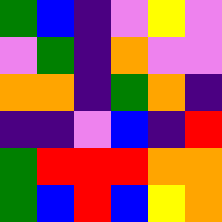[["green", "blue", "indigo", "violet", "yellow", "violet"], ["violet", "green", "indigo", "orange", "violet", "violet"], ["orange", "orange", "indigo", "green", "orange", "indigo"], ["indigo", "indigo", "violet", "blue", "indigo", "red"], ["green", "red", "red", "red", "orange", "orange"], ["green", "blue", "red", "blue", "yellow", "orange"]]